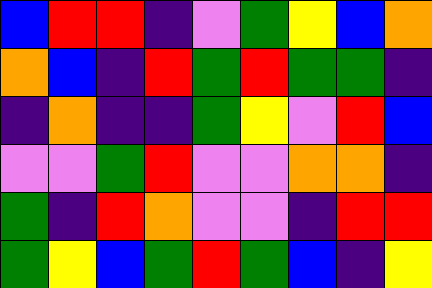[["blue", "red", "red", "indigo", "violet", "green", "yellow", "blue", "orange"], ["orange", "blue", "indigo", "red", "green", "red", "green", "green", "indigo"], ["indigo", "orange", "indigo", "indigo", "green", "yellow", "violet", "red", "blue"], ["violet", "violet", "green", "red", "violet", "violet", "orange", "orange", "indigo"], ["green", "indigo", "red", "orange", "violet", "violet", "indigo", "red", "red"], ["green", "yellow", "blue", "green", "red", "green", "blue", "indigo", "yellow"]]